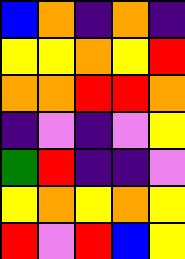[["blue", "orange", "indigo", "orange", "indigo"], ["yellow", "yellow", "orange", "yellow", "red"], ["orange", "orange", "red", "red", "orange"], ["indigo", "violet", "indigo", "violet", "yellow"], ["green", "red", "indigo", "indigo", "violet"], ["yellow", "orange", "yellow", "orange", "yellow"], ["red", "violet", "red", "blue", "yellow"]]